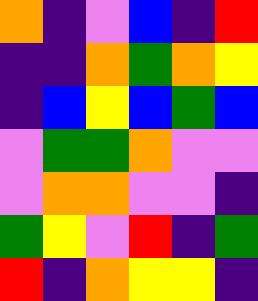[["orange", "indigo", "violet", "blue", "indigo", "red"], ["indigo", "indigo", "orange", "green", "orange", "yellow"], ["indigo", "blue", "yellow", "blue", "green", "blue"], ["violet", "green", "green", "orange", "violet", "violet"], ["violet", "orange", "orange", "violet", "violet", "indigo"], ["green", "yellow", "violet", "red", "indigo", "green"], ["red", "indigo", "orange", "yellow", "yellow", "indigo"]]